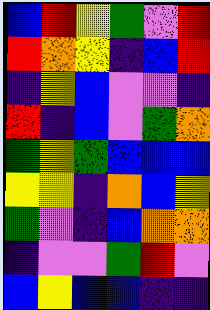[["blue", "red", "yellow", "green", "violet", "red"], ["red", "orange", "yellow", "indigo", "blue", "red"], ["indigo", "yellow", "blue", "violet", "violet", "indigo"], ["red", "indigo", "blue", "violet", "green", "orange"], ["green", "yellow", "green", "blue", "blue", "blue"], ["yellow", "yellow", "indigo", "orange", "blue", "yellow"], ["green", "violet", "indigo", "blue", "orange", "orange"], ["indigo", "violet", "violet", "green", "red", "violet"], ["blue", "yellow", "blue", "blue", "indigo", "indigo"]]